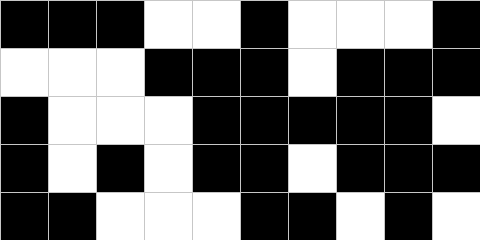[["black", "black", "black", "white", "white", "black", "white", "white", "white", "black"], ["white", "white", "white", "black", "black", "black", "white", "black", "black", "black"], ["black", "white", "white", "white", "black", "black", "black", "black", "black", "white"], ["black", "white", "black", "white", "black", "black", "white", "black", "black", "black"], ["black", "black", "white", "white", "white", "black", "black", "white", "black", "white"]]